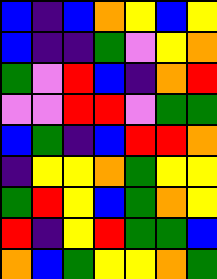[["blue", "indigo", "blue", "orange", "yellow", "blue", "yellow"], ["blue", "indigo", "indigo", "green", "violet", "yellow", "orange"], ["green", "violet", "red", "blue", "indigo", "orange", "red"], ["violet", "violet", "red", "red", "violet", "green", "green"], ["blue", "green", "indigo", "blue", "red", "red", "orange"], ["indigo", "yellow", "yellow", "orange", "green", "yellow", "yellow"], ["green", "red", "yellow", "blue", "green", "orange", "yellow"], ["red", "indigo", "yellow", "red", "green", "green", "blue"], ["orange", "blue", "green", "yellow", "yellow", "orange", "green"]]